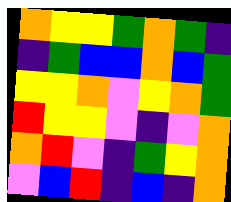[["orange", "yellow", "yellow", "green", "orange", "green", "indigo"], ["indigo", "green", "blue", "blue", "orange", "blue", "green"], ["yellow", "yellow", "orange", "violet", "yellow", "orange", "green"], ["red", "yellow", "yellow", "violet", "indigo", "violet", "orange"], ["orange", "red", "violet", "indigo", "green", "yellow", "orange"], ["violet", "blue", "red", "indigo", "blue", "indigo", "orange"]]